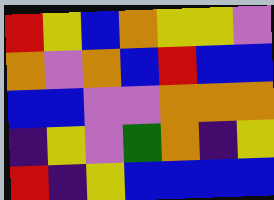[["red", "yellow", "blue", "orange", "yellow", "yellow", "violet"], ["orange", "violet", "orange", "blue", "red", "blue", "blue"], ["blue", "blue", "violet", "violet", "orange", "orange", "orange"], ["indigo", "yellow", "violet", "green", "orange", "indigo", "yellow"], ["red", "indigo", "yellow", "blue", "blue", "blue", "blue"]]